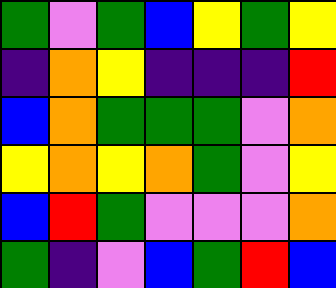[["green", "violet", "green", "blue", "yellow", "green", "yellow"], ["indigo", "orange", "yellow", "indigo", "indigo", "indigo", "red"], ["blue", "orange", "green", "green", "green", "violet", "orange"], ["yellow", "orange", "yellow", "orange", "green", "violet", "yellow"], ["blue", "red", "green", "violet", "violet", "violet", "orange"], ["green", "indigo", "violet", "blue", "green", "red", "blue"]]